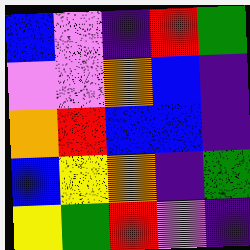[["blue", "violet", "indigo", "red", "green"], ["violet", "violet", "orange", "blue", "indigo"], ["orange", "red", "blue", "blue", "indigo"], ["blue", "yellow", "orange", "indigo", "green"], ["yellow", "green", "red", "violet", "indigo"]]